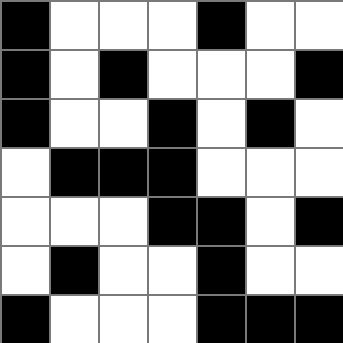[["black", "white", "white", "white", "black", "white", "white"], ["black", "white", "black", "white", "white", "white", "black"], ["black", "white", "white", "black", "white", "black", "white"], ["white", "black", "black", "black", "white", "white", "white"], ["white", "white", "white", "black", "black", "white", "black"], ["white", "black", "white", "white", "black", "white", "white"], ["black", "white", "white", "white", "black", "black", "black"]]